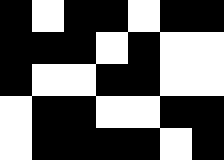[["black", "white", "black", "black", "white", "black", "black"], ["black", "black", "black", "white", "black", "white", "white"], ["black", "white", "white", "black", "black", "white", "white"], ["white", "black", "black", "white", "white", "black", "black"], ["white", "black", "black", "black", "black", "white", "black"]]